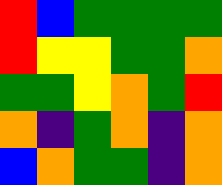[["red", "blue", "green", "green", "green", "green"], ["red", "yellow", "yellow", "green", "green", "orange"], ["green", "green", "yellow", "orange", "green", "red"], ["orange", "indigo", "green", "orange", "indigo", "orange"], ["blue", "orange", "green", "green", "indigo", "orange"]]